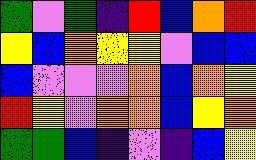[["green", "violet", "green", "indigo", "red", "blue", "orange", "red"], ["yellow", "blue", "orange", "yellow", "yellow", "violet", "blue", "blue"], ["blue", "violet", "violet", "violet", "orange", "blue", "orange", "yellow"], ["red", "yellow", "violet", "orange", "orange", "blue", "yellow", "orange"], ["green", "green", "blue", "indigo", "violet", "indigo", "blue", "yellow"]]